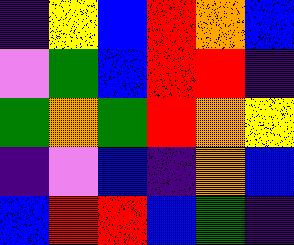[["indigo", "yellow", "blue", "red", "orange", "blue"], ["violet", "green", "blue", "red", "red", "indigo"], ["green", "orange", "green", "red", "orange", "yellow"], ["indigo", "violet", "blue", "indigo", "orange", "blue"], ["blue", "red", "red", "blue", "green", "indigo"]]